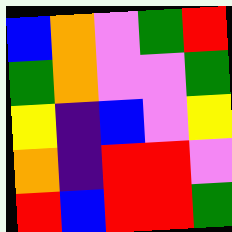[["blue", "orange", "violet", "green", "red"], ["green", "orange", "violet", "violet", "green"], ["yellow", "indigo", "blue", "violet", "yellow"], ["orange", "indigo", "red", "red", "violet"], ["red", "blue", "red", "red", "green"]]